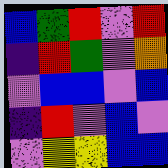[["blue", "green", "red", "violet", "red"], ["indigo", "red", "green", "violet", "orange"], ["violet", "blue", "blue", "violet", "blue"], ["indigo", "red", "violet", "blue", "violet"], ["violet", "yellow", "yellow", "blue", "blue"]]